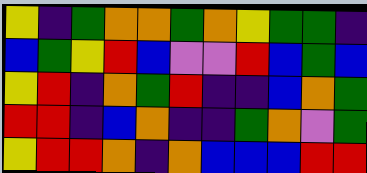[["yellow", "indigo", "green", "orange", "orange", "green", "orange", "yellow", "green", "green", "indigo"], ["blue", "green", "yellow", "red", "blue", "violet", "violet", "red", "blue", "green", "blue"], ["yellow", "red", "indigo", "orange", "green", "red", "indigo", "indigo", "blue", "orange", "green"], ["red", "red", "indigo", "blue", "orange", "indigo", "indigo", "green", "orange", "violet", "green"], ["yellow", "red", "red", "orange", "indigo", "orange", "blue", "blue", "blue", "red", "red"]]